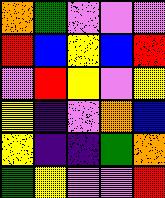[["orange", "green", "violet", "violet", "violet"], ["red", "blue", "yellow", "blue", "red"], ["violet", "red", "yellow", "violet", "yellow"], ["yellow", "indigo", "violet", "orange", "blue"], ["yellow", "indigo", "indigo", "green", "orange"], ["green", "yellow", "violet", "violet", "red"]]